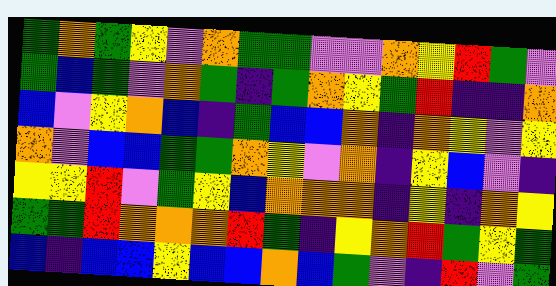[["green", "orange", "green", "yellow", "violet", "orange", "green", "green", "violet", "violet", "orange", "yellow", "red", "green", "violet"], ["green", "blue", "green", "violet", "orange", "green", "indigo", "green", "orange", "yellow", "green", "red", "indigo", "indigo", "orange"], ["blue", "violet", "yellow", "orange", "blue", "indigo", "green", "blue", "blue", "orange", "indigo", "orange", "yellow", "violet", "yellow"], ["orange", "violet", "blue", "blue", "green", "green", "orange", "yellow", "violet", "orange", "indigo", "yellow", "blue", "violet", "indigo"], ["yellow", "yellow", "red", "violet", "green", "yellow", "blue", "orange", "orange", "orange", "indigo", "yellow", "indigo", "orange", "yellow"], ["green", "green", "red", "orange", "orange", "orange", "red", "green", "indigo", "yellow", "orange", "red", "green", "yellow", "green"], ["blue", "indigo", "blue", "blue", "yellow", "blue", "blue", "orange", "blue", "green", "violet", "indigo", "red", "violet", "green"]]